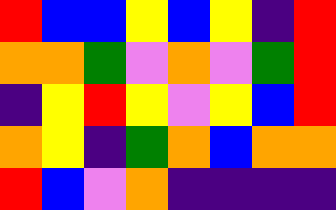[["red", "blue", "blue", "yellow", "blue", "yellow", "indigo", "red"], ["orange", "orange", "green", "violet", "orange", "violet", "green", "red"], ["indigo", "yellow", "red", "yellow", "violet", "yellow", "blue", "red"], ["orange", "yellow", "indigo", "green", "orange", "blue", "orange", "orange"], ["red", "blue", "violet", "orange", "indigo", "indigo", "indigo", "indigo"]]